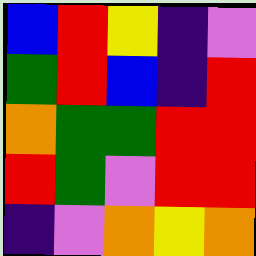[["blue", "red", "yellow", "indigo", "violet"], ["green", "red", "blue", "indigo", "red"], ["orange", "green", "green", "red", "red"], ["red", "green", "violet", "red", "red"], ["indigo", "violet", "orange", "yellow", "orange"]]